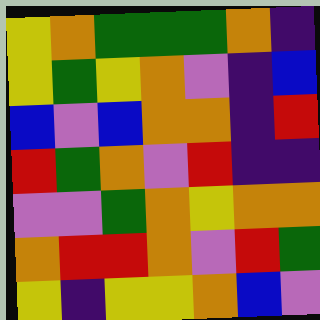[["yellow", "orange", "green", "green", "green", "orange", "indigo"], ["yellow", "green", "yellow", "orange", "violet", "indigo", "blue"], ["blue", "violet", "blue", "orange", "orange", "indigo", "red"], ["red", "green", "orange", "violet", "red", "indigo", "indigo"], ["violet", "violet", "green", "orange", "yellow", "orange", "orange"], ["orange", "red", "red", "orange", "violet", "red", "green"], ["yellow", "indigo", "yellow", "yellow", "orange", "blue", "violet"]]